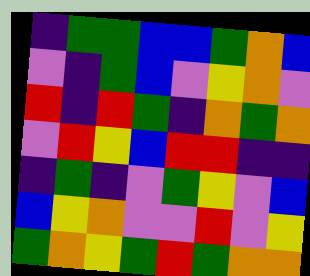[["indigo", "green", "green", "blue", "blue", "green", "orange", "blue"], ["violet", "indigo", "green", "blue", "violet", "yellow", "orange", "violet"], ["red", "indigo", "red", "green", "indigo", "orange", "green", "orange"], ["violet", "red", "yellow", "blue", "red", "red", "indigo", "indigo"], ["indigo", "green", "indigo", "violet", "green", "yellow", "violet", "blue"], ["blue", "yellow", "orange", "violet", "violet", "red", "violet", "yellow"], ["green", "orange", "yellow", "green", "red", "green", "orange", "orange"]]